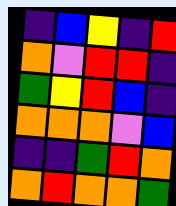[["indigo", "blue", "yellow", "indigo", "red"], ["orange", "violet", "red", "red", "indigo"], ["green", "yellow", "red", "blue", "indigo"], ["orange", "orange", "orange", "violet", "blue"], ["indigo", "indigo", "green", "red", "orange"], ["orange", "red", "orange", "orange", "green"]]